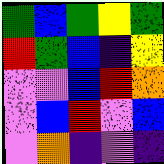[["green", "blue", "green", "yellow", "green"], ["red", "green", "blue", "indigo", "yellow"], ["violet", "violet", "blue", "red", "orange"], ["violet", "blue", "red", "violet", "blue"], ["violet", "orange", "indigo", "violet", "indigo"]]